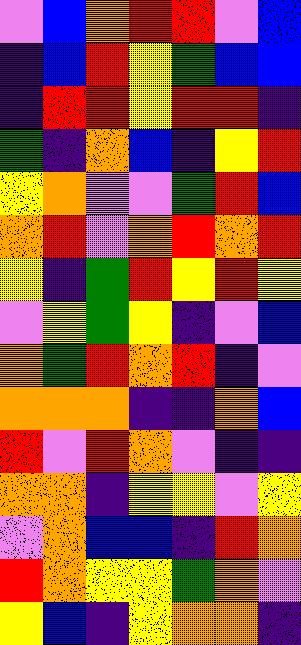[["violet", "blue", "orange", "red", "red", "violet", "blue"], ["indigo", "blue", "red", "yellow", "green", "blue", "blue"], ["indigo", "red", "red", "yellow", "red", "red", "indigo"], ["green", "indigo", "orange", "blue", "indigo", "yellow", "red"], ["yellow", "orange", "violet", "violet", "green", "red", "blue"], ["orange", "red", "violet", "orange", "red", "orange", "red"], ["yellow", "indigo", "green", "red", "yellow", "red", "yellow"], ["violet", "yellow", "green", "yellow", "indigo", "violet", "blue"], ["orange", "green", "red", "orange", "red", "indigo", "violet"], ["orange", "orange", "orange", "indigo", "indigo", "orange", "blue"], ["red", "violet", "red", "orange", "violet", "indigo", "indigo"], ["orange", "orange", "indigo", "yellow", "yellow", "violet", "yellow"], ["violet", "orange", "blue", "blue", "indigo", "red", "orange"], ["red", "orange", "yellow", "yellow", "green", "orange", "violet"], ["yellow", "blue", "indigo", "yellow", "orange", "orange", "indigo"]]